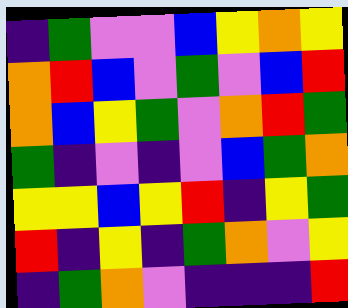[["indigo", "green", "violet", "violet", "blue", "yellow", "orange", "yellow"], ["orange", "red", "blue", "violet", "green", "violet", "blue", "red"], ["orange", "blue", "yellow", "green", "violet", "orange", "red", "green"], ["green", "indigo", "violet", "indigo", "violet", "blue", "green", "orange"], ["yellow", "yellow", "blue", "yellow", "red", "indigo", "yellow", "green"], ["red", "indigo", "yellow", "indigo", "green", "orange", "violet", "yellow"], ["indigo", "green", "orange", "violet", "indigo", "indigo", "indigo", "red"]]